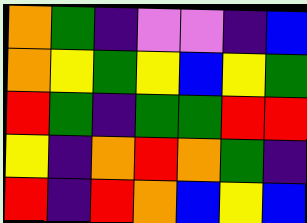[["orange", "green", "indigo", "violet", "violet", "indigo", "blue"], ["orange", "yellow", "green", "yellow", "blue", "yellow", "green"], ["red", "green", "indigo", "green", "green", "red", "red"], ["yellow", "indigo", "orange", "red", "orange", "green", "indigo"], ["red", "indigo", "red", "orange", "blue", "yellow", "blue"]]